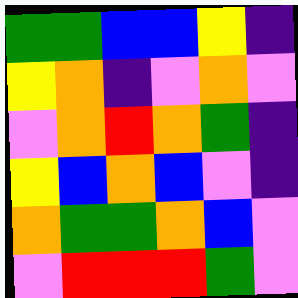[["green", "green", "blue", "blue", "yellow", "indigo"], ["yellow", "orange", "indigo", "violet", "orange", "violet"], ["violet", "orange", "red", "orange", "green", "indigo"], ["yellow", "blue", "orange", "blue", "violet", "indigo"], ["orange", "green", "green", "orange", "blue", "violet"], ["violet", "red", "red", "red", "green", "violet"]]